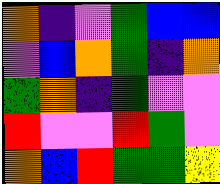[["orange", "indigo", "violet", "green", "blue", "blue"], ["violet", "blue", "orange", "green", "indigo", "orange"], ["green", "orange", "indigo", "green", "violet", "violet"], ["red", "violet", "violet", "red", "green", "violet"], ["orange", "blue", "red", "green", "green", "yellow"]]